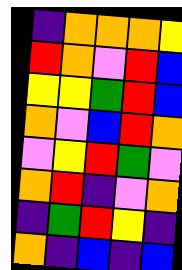[["indigo", "orange", "orange", "orange", "yellow"], ["red", "orange", "violet", "red", "blue"], ["yellow", "yellow", "green", "red", "blue"], ["orange", "violet", "blue", "red", "orange"], ["violet", "yellow", "red", "green", "violet"], ["orange", "red", "indigo", "violet", "orange"], ["indigo", "green", "red", "yellow", "indigo"], ["orange", "indigo", "blue", "indigo", "blue"]]